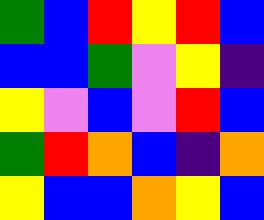[["green", "blue", "red", "yellow", "red", "blue"], ["blue", "blue", "green", "violet", "yellow", "indigo"], ["yellow", "violet", "blue", "violet", "red", "blue"], ["green", "red", "orange", "blue", "indigo", "orange"], ["yellow", "blue", "blue", "orange", "yellow", "blue"]]